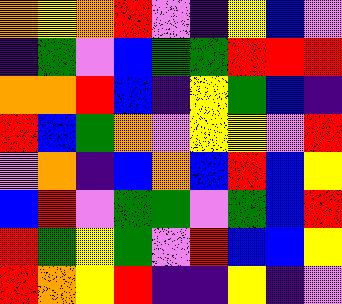[["orange", "yellow", "orange", "red", "violet", "indigo", "yellow", "blue", "violet"], ["indigo", "green", "violet", "blue", "green", "green", "red", "red", "red"], ["orange", "orange", "red", "blue", "indigo", "yellow", "green", "blue", "indigo"], ["red", "blue", "green", "orange", "violet", "yellow", "yellow", "violet", "red"], ["violet", "orange", "indigo", "blue", "orange", "blue", "red", "blue", "yellow"], ["blue", "red", "violet", "green", "green", "violet", "green", "blue", "red"], ["red", "green", "yellow", "green", "violet", "red", "blue", "blue", "yellow"], ["red", "orange", "yellow", "red", "indigo", "indigo", "yellow", "indigo", "violet"]]